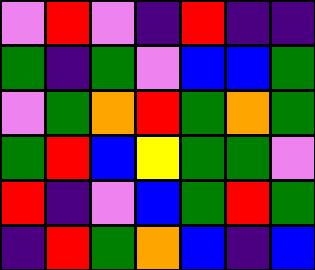[["violet", "red", "violet", "indigo", "red", "indigo", "indigo"], ["green", "indigo", "green", "violet", "blue", "blue", "green"], ["violet", "green", "orange", "red", "green", "orange", "green"], ["green", "red", "blue", "yellow", "green", "green", "violet"], ["red", "indigo", "violet", "blue", "green", "red", "green"], ["indigo", "red", "green", "orange", "blue", "indigo", "blue"]]